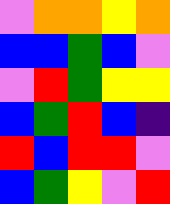[["violet", "orange", "orange", "yellow", "orange"], ["blue", "blue", "green", "blue", "violet"], ["violet", "red", "green", "yellow", "yellow"], ["blue", "green", "red", "blue", "indigo"], ["red", "blue", "red", "red", "violet"], ["blue", "green", "yellow", "violet", "red"]]